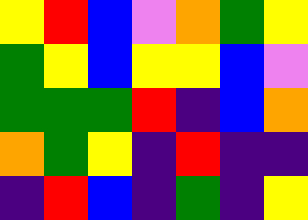[["yellow", "red", "blue", "violet", "orange", "green", "yellow"], ["green", "yellow", "blue", "yellow", "yellow", "blue", "violet"], ["green", "green", "green", "red", "indigo", "blue", "orange"], ["orange", "green", "yellow", "indigo", "red", "indigo", "indigo"], ["indigo", "red", "blue", "indigo", "green", "indigo", "yellow"]]